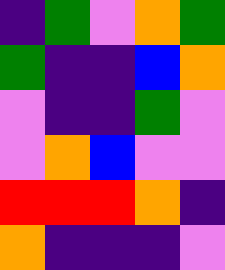[["indigo", "green", "violet", "orange", "green"], ["green", "indigo", "indigo", "blue", "orange"], ["violet", "indigo", "indigo", "green", "violet"], ["violet", "orange", "blue", "violet", "violet"], ["red", "red", "red", "orange", "indigo"], ["orange", "indigo", "indigo", "indigo", "violet"]]